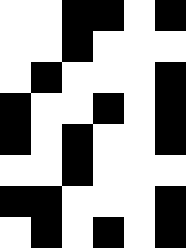[["white", "white", "black", "black", "white", "black"], ["white", "white", "black", "white", "white", "white"], ["white", "black", "white", "white", "white", "black"], ["black", "white", "white", "black", "white", "black"], ["black", "white", "black", "white", "white", "black"], ["white", "white", "black", "white", "white", "white"], ["black", "black", "white", "white", "white", "black"], ["white", "black", "white", "black", "white", "black"]]